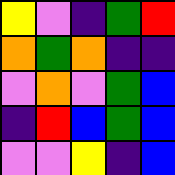[["yellow", "violet", "indigo", "green", "red"], ["orange", "green", "orange", "indigo", "indigo"], ["violet", "orange", "violet", "green", "blue"], ["indigo", "red", "blue", "green", "blue"], ["violet", "violet", "yellow", "indigo", "blue"]]